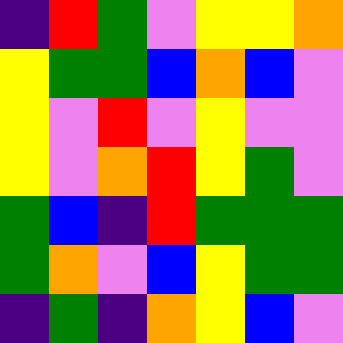[["indigo", "red", "green", "violet", "yellow", "yellow", "orange"], ["yellow", "green", "green", "blue", "orange", "blue", "violet"], ["yellow", "violet", "red", "violet", "yellow", "violet", "violet"], ["yellow", "violet", "orange", "red", "yellow", "green", "violet"], ["green", "blue", "indigo", "red", "green", "green", "green"], ["green", "orange", "violet", "blue", "yellow", "green", "green"], ["indigo", "green", "indigo", "orange", "yellow", "blue", "violet"]]